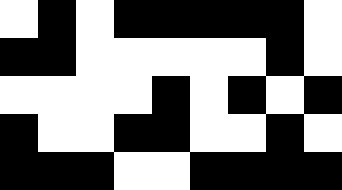[["white", "black", "white", "black", "black", "black", "black", "black", "white"], ["black", "black", "white", "white", "white", "white", "white", "black", "white"], ["white", "white", "white", "white", "black", "white", "black", "white", "black"], ["black", "white", "white", "black", "black", "white", "white", "black", "white"], ["black", "black", "black", "white", "white", "black", "black", "black", "black"]]